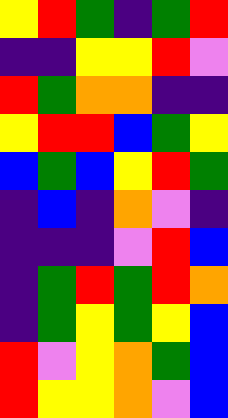[["yellow", "red", "green", "indigo", "green", "red"], ["indigo", "indigo", "yellow", "yellow", "red", "violet"], ["red", "green", "orange", "orange", "indigo", "indigo"], ["yellow", "red", "red", "blue", "green", "yellow"], ["blue", "green", "blue", "yellow", "red", "green"], ["indigo", "blue", "indigo", "orange", "violet", "indigo"], ["indigo", "indigo", "indigo", "violet", "red", "blue"], ["indigo", "green", "red", "green", "red", "orange"], ["indigo", "green", "yellow", "green", "yellow", "blue"], ["red", "violet", "yellow", "orange", "green", "blue"], ["red", "yellow", "yellow", "orange", "violet", "blue"]]